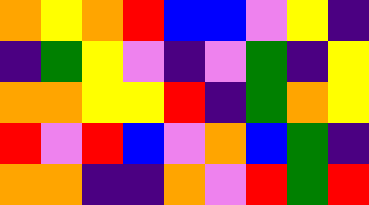[["orange", "yellow", "orange", "red", "blue", "blue", "violet", "yellow", "indigo"], ["indigo", "green", "yellow", "violet", "indigo", "violet", "green", "indigo", "yellow"], ["orange", "orange", "yellow", "yellow", "red", "indigo", "green", "orange", "yellow"], ["red", "violet", "red", "blue", "violet", "orange", "blue", "green", "indigo"], ["orange", "orange", "indigo", "indigo", "orange", "violet", "red", "green", "red"]]